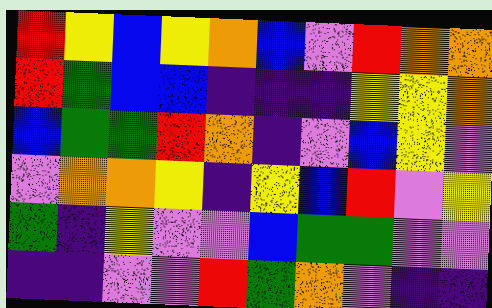[["red", "yellow", "blue", "yellow", "orange", "blue", "violet", "red", "orange", "orange"], ["red", "green", "blue", "blue", "indigo", "indigo", "indigo", "yellow", "yellow", "orange"], ["blue", "green", "green", "red", "orange", "indigo", "violet", "blue", "yellow", "violet"], ["violet", "orange", "orange", "yellow", "indigo", "yellow", "blue", "red", "violet", "yellow"], ["green", "indigo", "yellow", "violet", "violet", "blue", "green", "green", "violet", "violet"], ["indigo", "indigo", "violet", "violet", "red", "green", "orange", "violet", "indigo", "indigo"]]